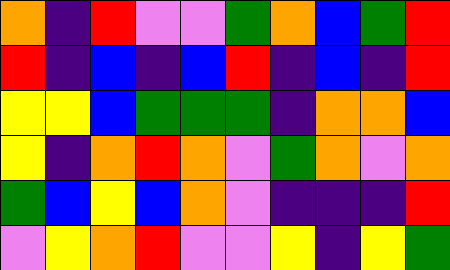[["orange", "indigo", "red", "violet", "violet", "green", "orange", "blue", "green", "red"], ["red", "indigo", "blue", "indigo", "blue", "red", "indigo", "blue", "indigo", "red"], ["yellow", "yellow", "blue", "green", "green", "green", "indigo", "orange", "orange", "blue"], ["yellow", "indigo", "orange", "red", "orange", "violet", "green", "orange", "violet", "orange"], ["green", "blue", "yellow", "blue", "orange", "violet", "indigo", "indigo", "indigo", "red"], ["violet", "yellow", "orange", "red", "violet", "violet", "yellow", "indigo", "yellow", "green"]]